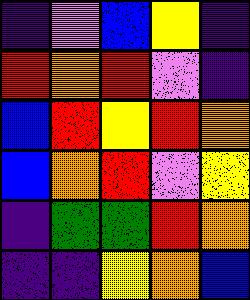[["indigo", "violet", "blue", "yellow", "indigo"], ["red", "orange", "red", "violet", "indigo"], ["blue", "red", "yellow", "red", "orange"], ["blue", "orange", "red", "violet", "yellow"], ["indigo", "green", "green", "red", "orange"], ["indigo", "indigo", "yellow", "orange", "blue"]]